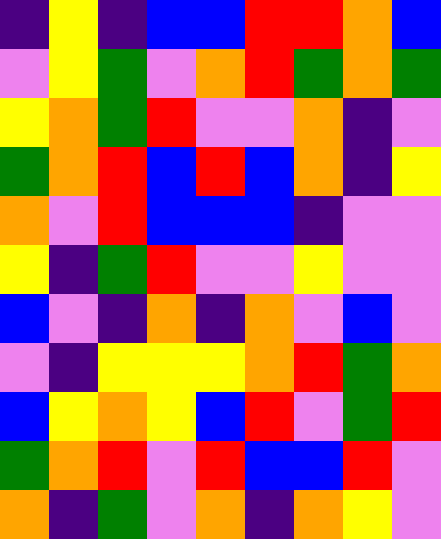[["indigo", "yellow", "indigo", "blue", "blue", "red", "red", "orange", "blue"], ["violet", "yellow", "green", "violet", "orange", "red", "green", "orange", "green"], ["yellow", "orange", "green", "red", "violet", "violet", "orange", "indigo", "violet"], ["green", "orange", "red", "blue", "red", "blue", "orange", "indigo", "yellow"], ["orange", "violet", "red", "blue", "blue", "blue", "indigo", "violet", "violet"], ["yellow", "indigo", "green", "red", "violet", "violet", "yellow", "violet", "violet"], ["blue", "violet", "indigo", "orange", "indigo", "orange", "violet", "blue", "violet"], ["violet", "indigo", "yellow", "yellow", "yellow", "orange", "red", "green", "orange"], ["blue", "yellow", "orange", "yellow", "blue", "red", "violet", "green", "red"], ["green", "orange", "red", "violet", "red", "blue", "blue", "red", "violet"], ["orange", "indigo", "green", "violet", "orange", "indigo", "orange", "yellow", "violet"]]